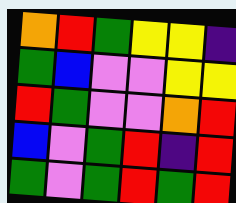[["orange", "red", "green", "yellow", "yellow", "indigo"], ["green", "blue", "violet", "violet", "yellow", "yellow"], ["red", "green", "violet", "violet", "orange", "red"], ["blue", "violet", "green", "red", "indigo", "red"], ["green", "violet", "green", "red", "green", "red"]]